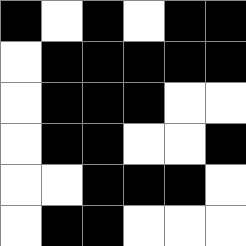[["black", "white", "black", "white", "black", "black"], ["white", "black", "black", "black", "black", "black"], ["white", "black", "black", "black", "white", "white"], ["white", "black", "black", "white", "white", "black"], ["white", "white", "black", "black", "black", "white"], ["white", "black", "black", "white", "white", "white"]]